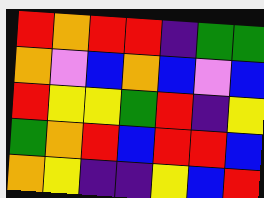[["red", "orange", "red", "red", "indigo", "green", "green"], ["orange", "violet", "blue", "orange", "blue", "violet", "blue"], ["red", "yellow", "yellow", "green", "red", "indigo", "yellow"], ["green", "orange", "red", "blue", "red", "red", "blue"], ["orange", "yellow", "indigo", "indigo", "yellow", "blue", "red"]]